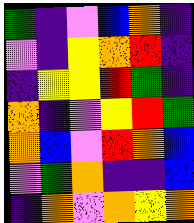[["green", "indigo", "violet", "blue", "orange", "indigo"], ["violet", "indigo", "yellow", "orange", "red", "indigo"], ["indigo", "yellow", "yellow", "red", "green", "indigo"], ["orange", "indigo", "violet", "yellow", "red", "green"], ["orange", "blue", "violet", "red", "orange", "blue"], ["violet", "green", "orange", "indigo", "indigo", "blue"], ["indigo", "orange", "violet", "orange", "yellow", "orange"]]